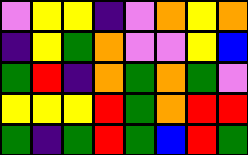[["violet", "yellow", "yellow", "indigo", "violet", "orange", "yellow", "orange"], ["indigo", "yellow", "green", "orange", "violet", "violet", "yellow", "blue"], ["green", "red", "indigo", "orange", "green", "orange", "green", "violet"], ["yellow", "yellow", "yellow", "red", "green", "orange", "red", "red"], ["green", "indigo", "green", "red", "green", "blue", "red", "green"]]